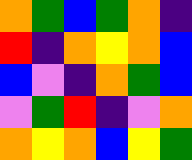[["orange", "green", "blue", "green", "orange", "indigo"], ["red", "indigo", "orange", "yellow", "orange", "blue"], ["blue", "violet", "indigo", "orange", "green", "blue"], ["violet", "green", "red", "indigo", "violet", "orange"], ["orange", "yellow", "orange", "blue", "yellow", "green"]]